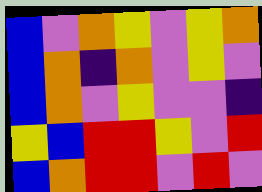[["blue", "violet", "orange", "yellow", "violet", "yellow", "orange"], ["blue", "orange", "indigo", "orange", "violet", "yellow", "violet"], ["blue", "orange", "violet", "yellow", "violet", "violet", "indigo"], ["yellow", "blue", "red", "red", "yellow", "violet", "red"], ["blue", "orange", "red", "red", "violet", "red", "violet"]]